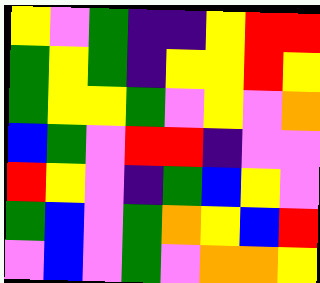[["yellow", "violet", "green", "indigo", "indigo", "yellow", "red", "red"], ["green", "yellow", "green", "indigo", "yellow", "yellow", "red", "yellow"], ["green", "yellow", "yellow", "green", "violet", "yellow", "violet", "orange"], ["blue", "green", "violet", "red", "red", "indigo", "violet", "violet"], ["red", "yellow", "violet", "indigo", "green", "blue", "yellow", "violet"], ["green", "blue", "violet", "green", "orange", "yellow", "blue", "red"], ["violet", "blue", "violet", "green", "violet", "orange", "orange", "yellow"]]